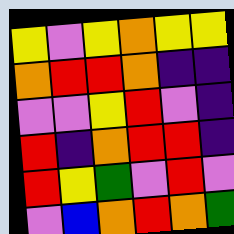[["yellow", "violet", "yellow", "orange", "yellow", "yellow"], ["orange", "red", "red", "orange", "indigo", "indigo"], ["violet", "violet", "yellow", "red", "violet", "indigo"], ["red", "indigo", "orange", "red", "red", "indigo"], ["red", "yellow", "green", "violet", "red", "violet"], ["violet", "blue", "orange", "red", "orange", "green"]]